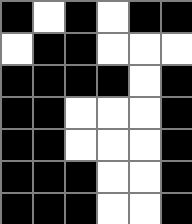[["black", "white", "black", "white", "black", "black"], ["white", "black", "black", "white", "white", "white"], ["black", "black", "black", "black", "white", "black"], ["black", "black", "white", "white", "white", "black"], ["black", "black", "white", "white", "white", "black"], ["black", "black", "black", "white", "white", "black"], ["black", "black", "black", "white", "white", "black"]]